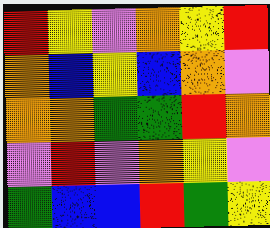[["red", "yellow", "violet", "orange", "yellow", "red"], ["orange", "blue", "yellow", "blue", "orange", "violet"], ["orange", "orange", "green", "green", "red", "orange"], ["violet", "red", "violet", "orange", "yellow", "violet"], ["green", "blue", "blue", "red", "green", "yellow"]]